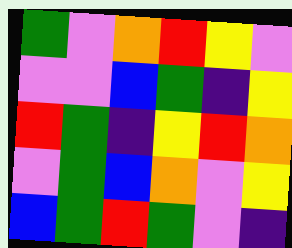[["green", "violet", "orange", "red", "yellow", "violet"], ["violet", "violet", "blue", "green", "indigo", "yellow"], ["red", "green", "indigo", "yellow", "red", "orange"], ["violet", "green", "blue", "orange", "violet", "yellow"], ["blue", "green", "red", "green", "violet", "indigo"]]